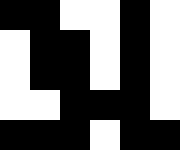[["black", "black", "white", "white", "black", "white"], ["white", "black", "black", "white", "black", "white"], ["white", "black", "black", "white", "black", "white"], ["white", "white", "black", "black", "black", "white"], ["black", "black", "black", "white", "black", "black"]]